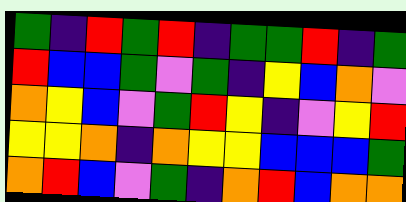[["green", "indigo", "red", "green", "red", "indigo", "green", "green", "red", "indigo", "green"], ["red", "blue", "blue", "green", "violet", "green", "indigo", "yellow", "blue", "orange", "violet"], ["orange", "yellow", "blue", "violet", "green", "red", "yellow", "indigo", "violet", "yellow", "red"], ["yellow", "yellow", "orange", "indigo", "orange", "yellow", "yellow", "blue", "blue", "blue", "green"], ["orange", "red", "blue", "violet", "green", "indigo", "orange", "red", "blue", "orange", "orange"]]